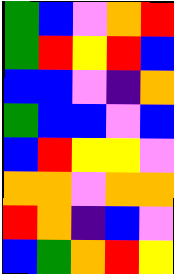[["green", "blue", "violet", "orange", "red"], ["green", "red", "yellow", "red", "blue"], ["blue", "blue", "violet", "indigo", "orange"], ["green", "blue", "blue", "violet", "blue"], ["blue", "red", "yellow", "yellow", "violet"], ["orange", "orange", "violet", "orange", "orange"], ["red", "orange", "indigo", "blue", "violet"], ["blue", "green", "orange", "red", "yellow"]]